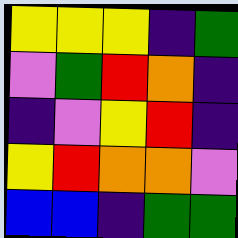[["yellow", "yellow", "yellow", "indigo", "green"], ["violet", "green", "red", "orange", "indigo"], ["indigo", "violet", "yellow", "red", "indigo"], ["yellow", "red", "orange", "orange", "violet"], ["blue", "blue", "indigo", "green", "green"]]